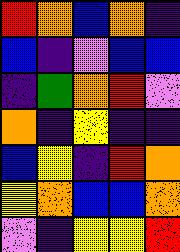[["red", "orange", "blue", "orange", "indigo"], ["blue", "indigo", "violet", "blue", "blue"], ["indigo", "green", "orange", "red", "violet"], ["orange", "indigo", "yellow", "indigo", "indigo"], ["blue", "yellow", "indigo", "red", "orange"], ["yellow", "orange", "blue", "blue", "orange"], ["violet", "indigo", "yellow", "yellow", "red"]]